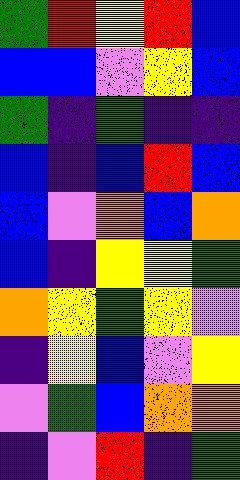[["green", "red", "yellow", "red", "blue"], ["blue", "blue", "violet", "yellow", "blue"], ["green", "indigo", "green", "indigo", "indigo"], ["blue", "indigo", "blue", "red", "blue"], ["blue", "violet", "orange", "blue", "orange"], ["blue", "indigo", "yellow", "yellow", "green"], ["orange", "yellow", "green", "yellow", "violet"], ["indigo", "yellow", "blue", "violet", "yellow"], ["violet", "green", "blue", "orange", "orange"], ["indigo", "violet", "red", "indigo", "green"]]